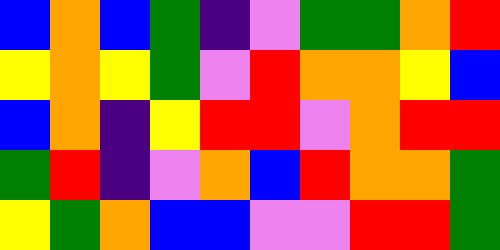[["blue", "orange", "blue", "green", "indigo", "violet", "green", "green", "orange", "red"], ["yellow", "orange", "yellow", "green", "violet", "red", "orange", "orange", "yellow", "blue"], ["blue", "orange", "indigo", "yellow", "red", "red", "violet", "orange", "red", "red"], ["green", "red", "indigo", "violet", "orange", "blue", "red", "orange", "orange", "green"], ["yellow", "green", "orange", "blue", "blue", "violet", "violet", "red", "red", "green"]]